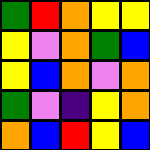[["green", "red", "orange", "yellow", "yellow"], ["yellow", "violet", "orange", "green", "blue"], ["yellow", "blue", "orange", "violet", "orange"], ["green", "violet", "indigo", "yellow", "orange"], ["orange", "blue", "red", "yellow", "blue"]]